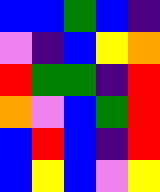[["blue", "blue", "green", "blue", "indigo"], ["violet", "indigo", "blue", "yellow", "orange"], ["red", "green", "green", "indigo", "red"], ["orange", "violet", "blue", "green", "red"], ["blue", "red", "blue", "indigo", "red"], ["blue", "yellow", "blue", "violet", "yellow"]]